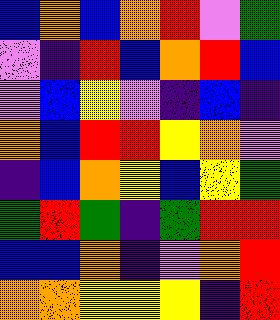[["blue", "orange", "blue", "orange", "red", "violet", "green"], ["violet", "indigo", "red", "blue", "orange", "red", "blue"], ["violet", "blue", "yellow", "violet", "indigo", "blue", "indigo"], ["orange", "blue", "red", "red", "yellow", "orange", "violet"], ["indigo", "blue", "orange", "yellow", "blue", "yellow", "green"], ["green", "red", "green", "indigo", "green", "red", "red"], ["blue", "blue", "orange", "indigo", "violet", "orange", "red"], ["orange", "orange", "yellow", "yellow", "yellow", "indigo", "red"]]